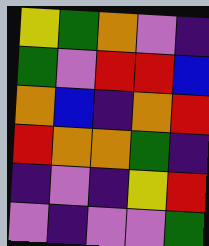[["yellow", "green", "orange", "violet", "indigo"], ["green", "violet", "red", "red", "blue"], ["orange", "blue", "indigo", "orange", "red"], ["red", "orange", "orange", "green", "indigo"], ["indigo", "violet", "indigo", "yellow", "red"], ["violet", "indigo", "violet", "violet", "green"]]